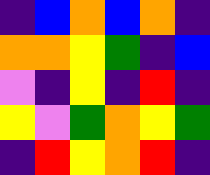[["indigo", "blue", "orange", "blue", "orange", "indigo"], ["orange", "orange", "yellow", "green", "indigo", "blue"], ["violet", "indigo", "yellow", "indigo", "red", "indigo"], ["yellow", "violet", "green", "orange", "yellow", "green"], ["indigo", "red", "yellow", "orange", "red", "indigo"]]